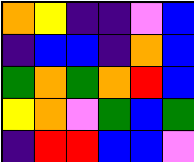[["orange", "yellow", "indigo", "indigo", "violet", "blue"], ["indigo", "blue", "blue", "indigo", "orange", "blue"], ["green", "orange", "green", "orange", "red", "blue"], ["yellow", "orange", "violet", "green", "blue", "green"], ["indigo", "red", "red", "blue", "blue", "violet"]]